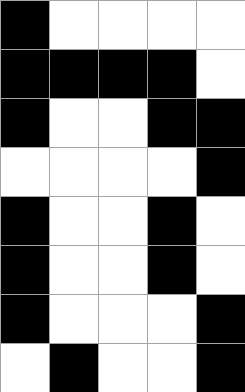[["black", "white", "white", "white", "white"], ["black", "black", "black", "black", "white"], ["black", "white", "white", "black", "black"], ["white", "white", "white", "white", "black"], ["black", "white", "white", "black", "white"], ["black", "white", "white", "black", "white"], ["black", "white", "white", "white", "black"], ["white", "black", "white", "white", "black"]]